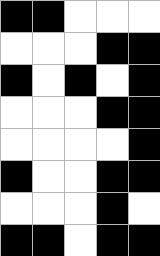[["black", "black", "white", "white", "white"], ["white", "white", "white", "black", "black"], ["black", "white", "black", "white", "black"], ["white", "white", "white", "black", "black"], ["white", "white", "white", "white", "black"], ["black", "white", "white", "black", "black"], ["white", "white", "white", "black", "white"], ["black", "black", "white", "black", "black"]]